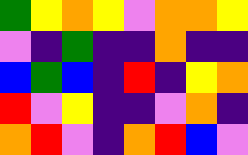[["green", "yellow", "orange", "yellow", "violet", "orange", "orange", "yellow"], ["violet", "indigo", "green", "indigo", "indigo", "orange", "indigo", "indigo"], ["blue", "green", "blue", "indigo", "red", "indigo", "yellow", "orange"], ["red", "violet", "yellow", "indigo", "indigo", "violet", "orange", "indigo"], ["orange", "red", "violet", "indigo", "orange", "red", "blue", "violet"]]